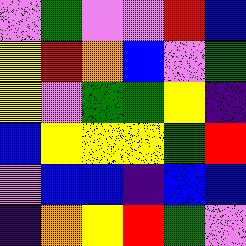[["violet", "green", "violet", "violet", "red", "blue"], ["yellow", "red", "orange", "blue", "violet", "green"], ["yellow", "violet", "green", "green", "yellow", "indigo"], ["blue", "yellow", "yellow", "yellow", "green", "red"], ["violet", "blue", "blue", "indigo", "blue", "blue"], ["indigo", "orange", "yellow", "red", "green", "violet"]]